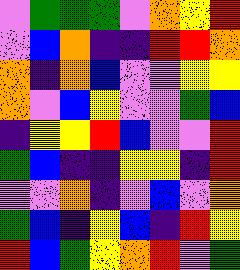[["violet", "green", "green", "green", "violet", "orange", "yellow", "red"], ["violet", "blue", "orange", "indigo", "indigo", "red", "red", "orange"], ["orange", "indigo", "orange", "blue", "violet", "violet", "yellow", "yellow"], ["orange", "violet", "blue", "yellow", "violet", "violet", "green", "blue"], ["indigo", "yellow", "yellow", "red", "blue", "violet", "violet", "red"], ["green", "blue", "indigo", "indigo", "yellow", "yellow", "indigo", "red"], ["violet", "violet", "orange", "indigo", "violet", "blue", "violet", "orange"], ["green", "blue", "indigo", "yellow", "blue", "indigo", "red", "yellow"], ["red", "blue", "green", "yellow", "orange", "red", "violet", "green"]]